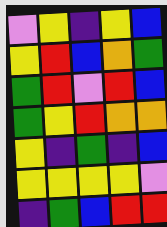[["violet", "yellow", "indigo", "yellow", "blue"], ["yellow", "red", "blue", "orange", "green"], ["green", "red", "violet", "red", "blue"], ["green", "yellow", "red", "orange", "orange"], ["yellow", "indigo", "green", "indigo", "blue"], ["yellow", "yellow", "yellow", "yellow", "violet"], ["indigo", "green", "blue", "red", "red"]]